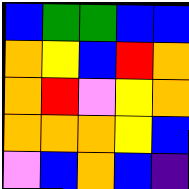[["blue", "green", "green", "blue", "blue"], ["orange", "yellow", "blue", "red", "orange"], ["orange", "red", "violet", "yellow", "orange"], ["orange", "orange", "orange", "yellow", "blue"], ["violet", "blue", "orange", "blue", "indigo"]]